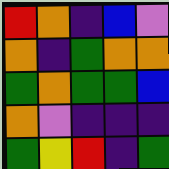[["red", "orange", "indigo", "blue", "violet"], ["orange", "indigo", "green", "orange", "orange"], ["green", "orange", "green", "green", "blue"], ["orange", "violet", "indigo", "indigo", "indigo"], ["green", "yellow", "red", "indigo", "green"]]